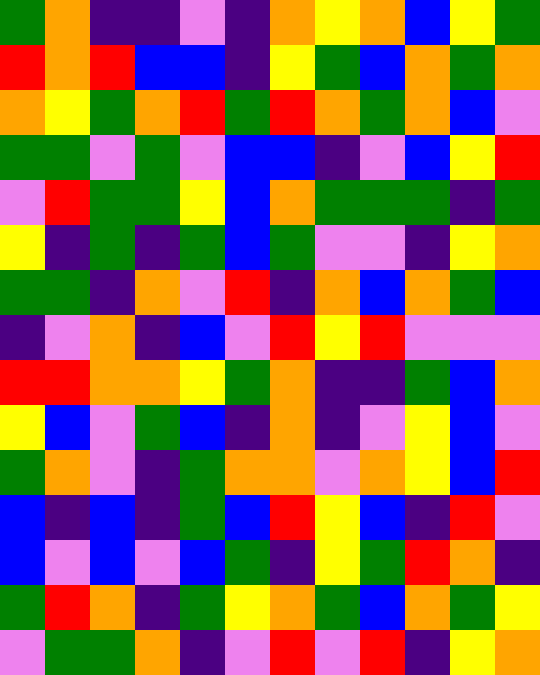[["green", "orange", "indigo", "indigo", "violet", "indigo", "orange", "yellow", "orange", "blue", "yellow", "green"], ["red", "orange", "red", "blue", "blue", "indigo", "yellow", "green", "blue", "orange", "green", "orange"], ["orange", "yellow", "green", "orange", "red", "green", "red", "orange", "green", "orange", "blue", "violet"], ["green", "green", "violet", "green", "violet", "blue", "blue", "indigo", "violet", "blue", "yellow", "red"], ["violet", "red", "green", "green", "yellow", "blue", "orange", "green", "green", "green", "indigo", "green"], ["yellow", "indigo", "green", "indigo", "green", "blue", "green", "violet", "violet", "indigo", "yellow", "orange"], ["green", "green", "indigo", "orange", "violet", "red", "indigo", "orange", "blue", "orange", "green", "blue"], ["indigo", "violet", "orange", "indigo", "blue", "violet", "red", "yellow", "red", "violet", "violet", "violet"], ["red", "red", "orange", "orange", "yellow", "green", "orange", "indigo", "indigo", "green", "blue", "orange"], ["yellow", "blue", "violet", "green", "blue", "indigo", "orange", "indigo", "violet", "yellow", "blue", "violet"], ["green", "orange", "violet", "indigo", "green", "orange", "orange", "violet", "orange", "yellow", "blue", "red"], ["blue", "indigo", "blue", "indigo", "green", "blue", "red", "yellow", "blue", "indigo", "red", "violet"], ["blue", "violet", "blue", "violet", "blue", "green", "indigo", "yellow", "green", "red", "orange", "indigo"], ["green", "red", "orange", "indigo", "green", "yellow", "orange", "green", "blue", "orange", "green", "yellow"], ["violet", "green", "green", "orange", "indigo", "violet", "red", "violet", "red", "indigo", "yellow", "orange"]]